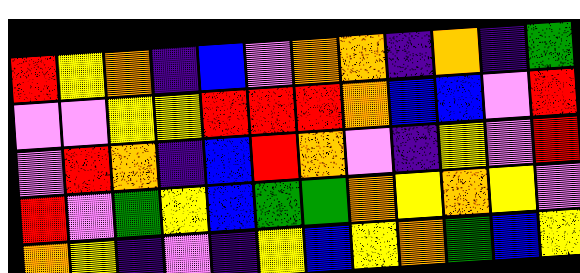[["red", "yellow", "orange", "indigo", "blue", "violet", "orange", "orange", "indigo", "orange", "indigo", "green"], ["violet", "violet", "yellow", "yellow", "red", "red", "red", "orange", "blue", "blue", "violet", "red"], ["violet", "red", "orange", "indigo", "blue", "red", "orange", "violet", "indigo", "yellow", "violet", "red"], ["red", "violet", "green", "yellow", "blue", "green", "green", "orange", "yellow", "orange", "yellow", "violet"], ["orange", "yellow", "indigo", "violet", "indigo", "yellow", "blue", "yellow", "orange", "green", "blue", "yellow"]]